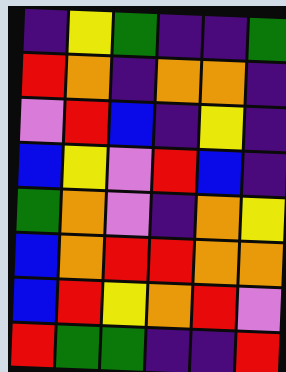[["indigo", "yellow", "green", "indigo", "indigo", "green"], ["red", "orange", "indigo", "orange", "orange", "indigo"], ["violet", "red", "blue", "indigo", "yellow", "indigo"], ["blue", "yellow", "violet", "red", "blue", "indigo"], ["green", "orange", "violet", "indigo", "orange", "yellow"], ["blue", "orange", "red", "red", "orange", "orange"], ["blue", "red", "yellow", "orange", "red", "violet"], ["red", "green", "green", "indigo", "indigo", "red"]]